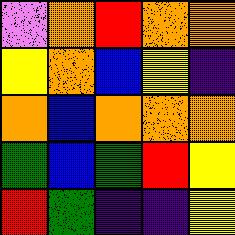[["violet", "orange", "red", "orange", "orange"], ["yellow", "orange", "blue", "yellow", "indigo"], ["orange", "blue", "orange", "orange", "orange"], ["green", "blue", "green", "red", "yellow"], ["red", "green", "indigo", "indigo", "yellow"]]